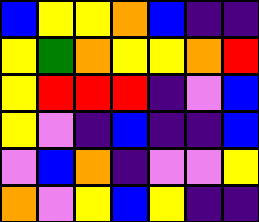[["blue", "yellow", "yellow", "orange", "blue", "indigo", "indigo"], ["yellow", "green", "orange", "yellow", "yellow", "orange", "red"], ["yellow", "red", "red", "red", "indigo", "violet", "blue"], ["yellow", "violet", "indigo", "blue", "indigo", "indigo", "blue"], ["violet", "blue", "orange", "indigo", "violet", "violet", "yellow"], ["orange", "violet", "yellow", "blue", "yellow", "indigo", "indigo"]]